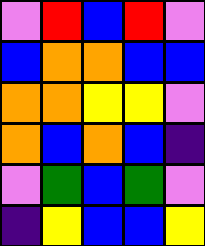[["violet", "red", "blue", "red", "violet"], ["blue", "orange", "orange", "blue", "blue"], ["orange", "orange", "yellow", "yellow", "violet"], ["orange", "blue", "orange", "blue", "indigo"], ["violet", "green", "blue", "green", "violet"], ["indigo", "yellow", "blue", "blue", "yellow"]]